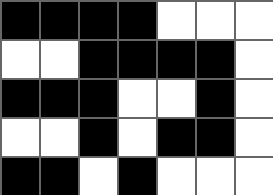[["black", "black", "black", "black", "white", "white", "white"], ["white", "white", "black", "black", "black", "black", "white"], ["black", "black", "black", "white", "white", "black", "white"], ["white", "white", "black", "white", "black", "black", "white"], ["black", "black", "white", "black", "white", "white", "white"]]